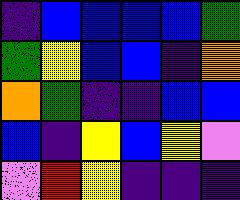[["indigo", "blue", "blue", "blue", "blue", "green"], ["green", "yellow", "blue", "blue", "indigo", "orange"], ["orange", "green", "indigo", "indigo", "blue", "blue"], ["blue", "indigo", "yellow", "blue", "yellow", "violet"], ["violet", "red", "yellow", "indigo", "indigo", "indigo"]]